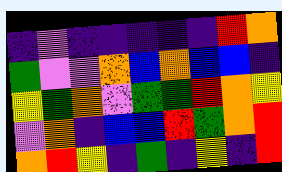[["indigo", "violet", "indigo", "indigo", "indigo", "indigo", "indigo", "red", "orange"], ["green", "violet", "violet", "orange", "blue", "orange", "blue", "blue", "indigo"], ["yellow", "green", "orange", "violet", "green", "green", "red", "orange", "yellow"], ["violet", "orange", "indigo", "blue", "blue", "red", "green", "orange", "red"], ["orange", "red", "yellow", "indigo", "green", "indigo", "yellow", "indigo", "red"]]